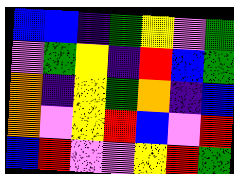[["blue", "blue", "indigo", "green", "yellow", "violet", "green"], ["violet", "green", "yellow", "indigo", "red", "blue", "green"], ["orange", "indigo", "yellow", "green", "orange", "indigo", "blue"], ["orange", "violet", "yellow", "red", "blue", "violet", "red"], ["blue", "red", "violet", "violet", "yellow", "red", "green"]]